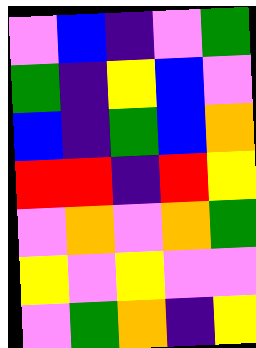[["violet", "blue", "indigo", "violet", "green"], ["green", "indigo", "yellow", "blue", "violet"], ["blue", "indigo", "green", "blue", "orange"], ["red", "red", "indigo", "red", "yellow"], ["violet", "orange", "violet", "orange", "green"], ["yellow", "violet", "yellow", "violet", "violet"], ["violet", "green", "orange", "indigo", "yellow"]]